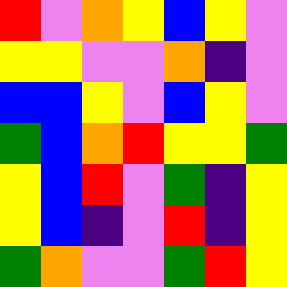[["red", "violet", "orange", "yellow", "blue", "yellow", "violet"], ["yellow", "yellow", "violet", "violet", "orange", "indigo", "violet"], ["blue", "blue", "yellow", "violet", "blue", "yellow", "violet"], ["green", "blue", "orange", "red", "yellow", "yellow", "green"], ["yellow", "blue", "red", "violet", "green", "indigo", "yellow"], ["yellow", "blue", "indigo", "violet", "red", "indigo", "yellow"], ["green", "orange", "violet", "violet", "green", "red", "yellow"]]